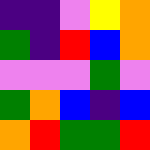[["indigo", "indigo", "violet", "yellow", "orange"], ["green", "indigo", "red", "blue", "orange"], ["violet", "violet", "violet", "green", "violet"], ["green", "orange", "blue", "indigo", "blue"], ["orange", "red", "green", "green", "red"]]